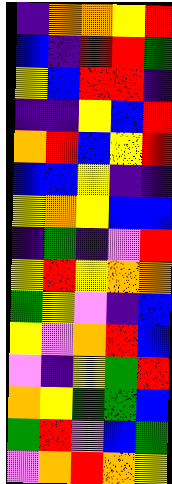[["indigo", "orange", "orange", "yellow", "red"], ["blue", "indigo", "red", "red", "green"], ["yellow", "blue", "red", "red", "indigo"], ["indigo", "indigo", "yellow", "blue", "red"], ["orange", "red", "blue", "yellow", "red"], ["blue", "blue", "yellow", "indigo", "indigo"], ["yellow", "orange", "yellow", "blue", "blue"], ["indigo", "green", "indigo", "violet", "red"], ["yellow", "red", "yellow", "orange", "orange"], ["green", "yellow", "violet", "indigo", "blue"], ["yellow", "violet", "orange", "red", "blue"], ["violet", "indigo", "yellow", "green", "red"], ["orange", "yellow", "green", "green", "blue"], ["green", "red", "violet", "blue", "green"], ["violet", "orange", "red", "orange", "yellow"]]